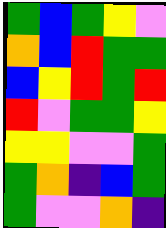[["green", "blue", "green", "yellow", "violet"], ["orange", "blue", "red", "green", "green"], ["blue", "yellow", "red", "green", "red"], ["red", "violet", "green", "green", "yellow"], ["yellow", "yellow", "violet", "violet", "green"], ["green", "orange", "indigo", "blue", "green"], ["green", "violet", "violet", "orange", "indigo"]]